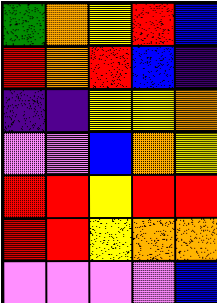[["green", "orange", "yellow", "red", "blue"], ["red", "orange", "red", "blue", "indigo"], ["indigo", "indigo", "yellow", "yellow", "orange"], ["violet", "violet", "blue", "orange", "yellow"], ["red", "red", "yellow", "red", "red"], ["red", "red", "yellow", "orange", "orange"], ["violet", "violet", "violet", "violet", "blue"]]